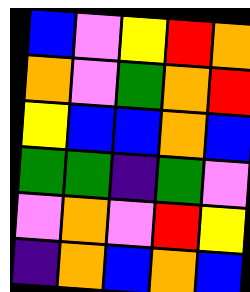[["blue", "violet", "yellow", "red", "orange"], ["orange", "violet", "green", "orange", "red"], ["yellow", "blue", "blue", "orange", "blue"], ["green", "green", "indigo", "green", "violet"], ["violet", "orange", "violet", "red", "yellow"], ["indigo", "orange", "blue", "orange", "blue"]]